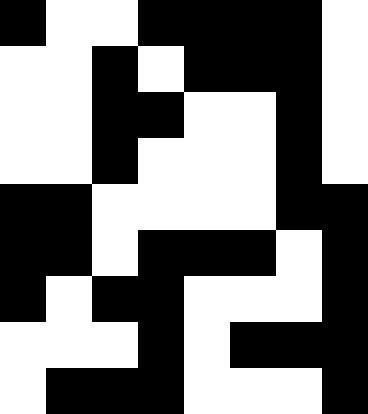[["black", "white", "white", "black", "black", "black", "black", "white"], ["white", "white", "black", "white", "black", "black", "black", "white"], ["white", "white", "black", "black", "white", "white", "black", "white"], ["white", "white", "black", "white", "white", "white", "black", "white"], ["black", "black", "white", "white", "white", "white", "black", "black"], ["black", "black", "white", "black", "black", "black", "white", "black"], ["black", "white", "black", "black", "white", "white", "white", "black"], ["white", "white", "white", "black", "white", "black", "black", "black"], ["white", "black", "black", "black", "white", "white", "white", "black"]]